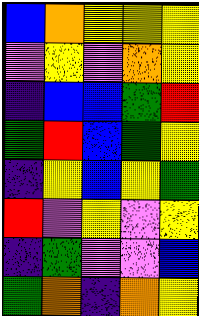[["blue", "orange", "yellow", "yellow", "yellow"], ["violet", "yellow", "violet", "orange", "yellow"], ["indigo", "blue", "blue", "green", "red"], ["green", "red", "blue", "green", "yellow"], ["indigo", "yellow", "blue", "yellow", "green"], ["red", "violet", "yellow", "violet", "yellow"], ["indigo", "green", "violet", "violet", "blue"], ["green", "orange", "indigo", "orange", "yellow"]]